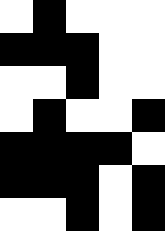[["white", "black", "white", "white", "white"], ["black", "black", "black", "white", "white"], ["white", "white", "black", "white", "white"], ["white", "black", "white", "white", "black"], ["black", "black", "black", "black", "white"], ["black", "black", "black", "white", "black"], ["white", "white", "black", "white", "black"]]